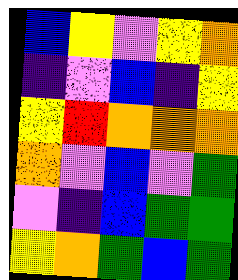[["blue", "yellow", "violet", "yellow", "orange"], ["indigo", "violet", "blue", "indigo", "yellow"], ["yellow", "red", "orange", "orange", "orange"], ["orange", "violet", "blue", "violet", "green"], ["violet", "indigo", "blue", "green", "green"], ["yellow", "orange", "green", "blue", "green"]]